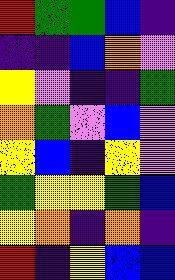[["red", "green", "green", "blue", "indigo"], ["indigo", "indigo", "blue", "orange", "violet"], ["yellow", "violet", "indigo", "indigo", "green"], ["orange", "green", "violet", "blue", "violet"], ["yellow", "blue", "indigo", "yellow", "violet"], ["green", "yellow", "yellow", "green", "blue"], ["yellow", "orange", "indigo", "orange", "indigo"], ["red", "indigo", "yellow", "blue", "blue"]]